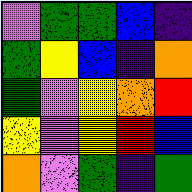[["violet", "green", "green", "blue", "indigo"], ["green", "yellow", "blue", "indigo", "orange"], ["green", "violet", "yellow", "orange", "red"], ["yellow", "violet", "yellow", "red", "blue"], ["orange", "violet", "green", "indigo", "green"]]